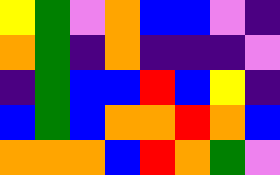[["yellow", "green", "violet", "orange", "blue", "blue", "violet", "indigo"], ["orange", "green", "indigo", "orange", "indigo", "indigo", "indigo", "violet"], ["indigo", "green", "blue", "blue", "red", "blue", "yellow", "indigo"], ["blue", "green", "blue", "orange", "orange", "red", "orange", "blue"], ["orange", "orange", "orange", "blue", "red", "orange", "green", "violet"]]